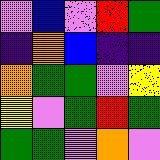[["violet", "blue", "violet", "red", "green"], ["indigo", "orange", "blue", "indigo", "indigo"], ["orange", "green", "green", "violet", "yellow"], ["yellow", "violet", "green", "red", "green"], ["green", "green", "violet", "orange", "violet"]]